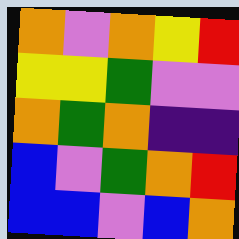[["orange", "violet", "orange", "yellow", "red"], ["yellow", "yellow", "green", "violet", "violet"], ["orange", "green", "orange", "indigo", "indigo"], ["blue", "violet", "green", "orange", "red"], ["blue", "blue", "violet", "blue", "orange"]]